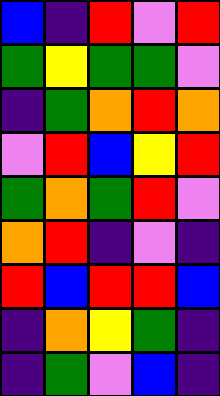[["blue", "indigo", "red", "violet", "red"], ["green", "yellow", "green", "green", "violet"], ["indigo", "green", "orange", "red", "orange"], ["violet", "red", "blue", "yellow", "red"], ["green", "orange", "green", "red", "violet"], ["orange", "red", "indigo", "violet", "indigo"], ["red", "blue", "red", "red", "blue"], ["indigo", "orange", "yellow", "green", "indigo"], ["indigo", "green", "violet", "blue", "indigo"]]